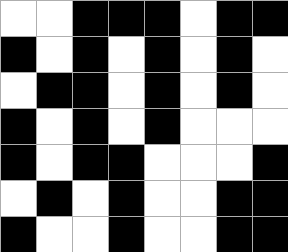[["white", "white", "black", "black", "black", "white", "black", "black"], ["black", "white", "black", "white", "black", "white", "black", "white"], ["white", "black", "black", "white", "black", "white", "black", "white"], ["black", "white", "black", "white", "black", "white", "white", "white"], ["black", "white", "black", "black", "white", "white", "white", "black"], ["white", "black", "white", "black", "white", "white", "black", "black"], ["black", "white", "white", "black", "white", "white", "black", "black"]]